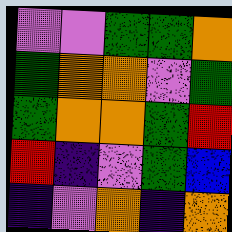[["violet", "violet", "green", "green", "orange"], ["green", "orange", "orange", "violet", "green"], ["green", "orange", "orange", "green", "red"], ["red", "indigo", "violet", "green", "blue"], ["indigo", "violet", "orange", "indigo", "orange"]]